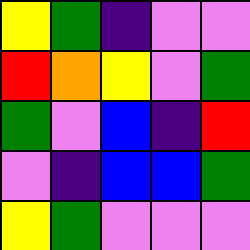[["yellow", "green", "indigo", "violet", "violet"], ["red", "orange", "yellow", "violet", "green"], ["green", "violet", "blue", "indigo", "red"], ["violet", "indigo", "blue", "blue", "green"], ["yellow", "green", "violet", "violet", "violet"]]